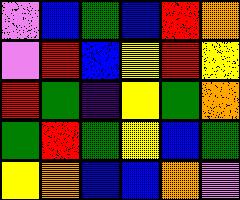[["violet", "blue", "green", "blue", "red", "orange"], ["violet", "red", "blue", "yellow", "red", "yellow"], ["red", "green", "indigo", "yellow", "green", "orange"], ["green", "red", "green", "yellow", "blue", "green"], ["yellow", "orange", "blue", "blue", "orange", "violet"]]